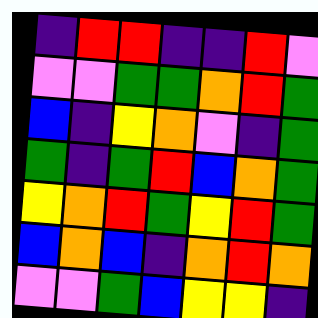[["indigo", "red", "red", "indigo", "indigo", "red", "violet"], ["violet", "violet", "green", "green", "orange", "red", "green"], ["blue", "indigo", "yellow", "orange", "violet", "indigo", "green"], ["green", "indigo", "green", "red", "blue", "orange", "green"], ["yellow", "orange", "red", "green", "yellow", "red", "green"], ["blue", "orange", "blue", "indigo", "orange", "red", "orange"], ["violet", "violet", "green", "blue", "yellow", "yellow", "indigo"]]